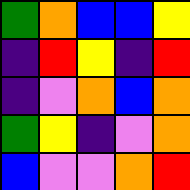[["green", "orange", "blue", "blue", "yellow"], ["indigo", "red", "yellow", "indigo", "red"], ["indigo", "violet", "orange", "blue", "orange"], ["green", "yellow", "indigo", "violet", "orange"], ["blue", "violet", "violet", "orange", "red"]]